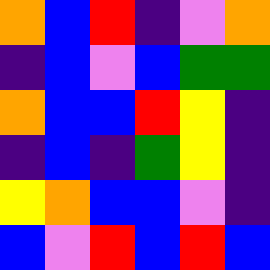[["orange", "blue", "red", "indigo", "violet", "orange"], ["indigo", "blue", "violet", "blue", "green", "green"], ["orange", "blue", "blue", "red", "yellow", "indigo"], ["indigo", "blue", "indigo", "green", "yellow", "indigo"], ["yellow", "orange", "blue", "blue", "violet", "indigo"], ["blue", "violet", "red", "blue", "red", "blue"]]